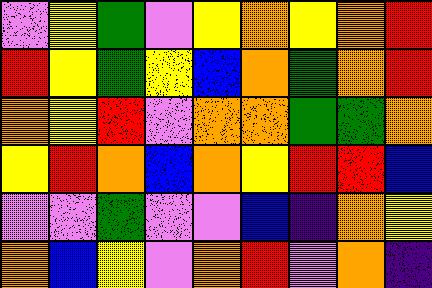[["violet", "yellow", "green", "violet", "yellow", "orange", "yellow", "orange", "red"], ["red", "yellow", "green", "yellow", "blue", "orange", "green", "orange", "red"], ["orange", "yellow", "red", "violet", "orange", "orange", "green", "green", "orange"], ["yellow", "red", "orange", "blue", "orange", "yellow", "red", "red", "blue"], ["violet", "violet", "green", "violet", "violet", "blue", "indigo", "orange", "yellow"], ["orange", "blue", "yellow", "violet", "orange", "red", "violet", "orange", "indigo"]]